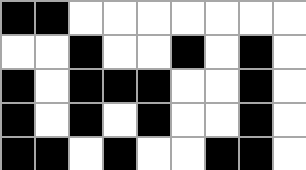[["black", "black", "white", "white", "white", "white", "white", "white", "white"], ["white", "white", "black", "white", "white", "black", "white", "black", "white"], ["black", "white", "black", "black", "black", "white", "white", "black", "white"], ["black", "white", "black", "white", "black", "white", "white", "black", "white"], ["black", "black", "white", "black", "white", "white", "black", "black", "white"]]